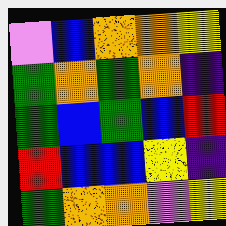[["violet", "blue", "orange", "orange", "yellow"], ["green", "orange", "green", "orange", "indigo"], ["green", "blue", "green", "blue", "red"], ["red", "blue", "blue", "yellow", "indigo"], ["green", "orange", "orange", "violet", "yellow"]]